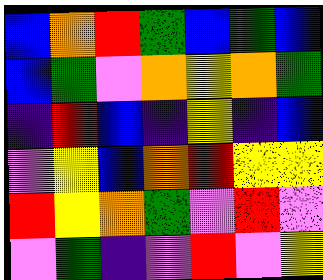[["blue", "orange", "red", "green", "blue", "green", "blue"], ["blue", "green", "violet", "orange", "yellow", "orange", "green"], ["indigo", "red", "blue", "indigo", "yellow", "indigo", "blue"], ["violet", "yellow", "blue", "orange", "red", "yellow", "yellow"], ["red", "yellow", "orange", "green", "violet", "red", "violet"], ["violet", "green", "indigo", "violet", "red", "violet", "yellow"]]